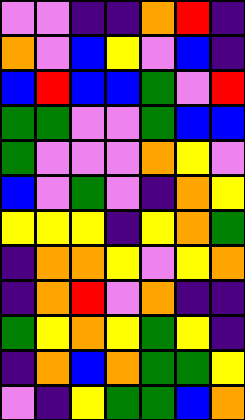[["violet", "violet", "indigo", "indigo", "orange", "red", "indigo"], ["orange", "violet", "blue", "yellow", "violet", "blue", "indigo"], ["blue", "red", "blue", "blue", "green", "violet", "red"], ["green", "green", "violet", "violet", "green", "blue", "blue"], ["green", "violet", "violet", "violet", "orange", "yellow", "violet"], ["blue", "violet", "green", "violet", "indigo", "orange", "yellow"], ["yellow", "yellow", "yellow", "indigo", "yellow", "orange", "green"], ["indigo", "orange", "orange", "yellow", "violet", "yellow", "orange"], ["indigo", "orange", "red", "violet", "orange", "indigo", "indigo"], ["green", "yellow", "orange", "yellow", "green", "yellow", "indigo"], ["indigo", "orange", "blue", "orange", "green", "green", "yellow"], ["violet", "indigo", "yellow", "green", "green", "blue", "orange"]]